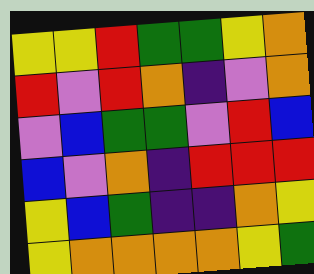[["yellow", "yellow", "red", "green", "green", "yellow", "orange"], ["red", "violet", "red", "orange", "indigo", "violet", "orange"], ["violet", "blue", "green", "green", "violet", "red", "blue"], ["blue", "violet", "orange", "indigo", "red", "red", "red"], ["yellow", "blue", "green", "indigo", "indigo", "orange", "yellow"], ["yellow", "orange", "orange", "orange", "orange", "yellow", "green"]]